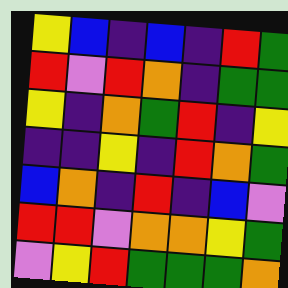[["yellow", "blue", "indigo", "blue", "indigo", "red", "green"], ["red", "violet", "red", "orange", "indigo", "green", "green"], ["yellow", "indigo", "orange", "green", "red", "indigo", "yellow"], ["indigo", "indigo", "yellow", "indigo", "red", "orange", "green"], ["blue", "orange", "indigo", "red", "indigo", "blue", "violet"], ["red", "red", "violet", "orange", "orange", "yellow", "green"], ["violet", "yellow", "red", "green", "green", "green", "orange"]]